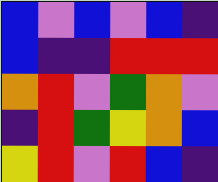[["blue", "violet", "blue", "violet", "blue", "indigo"], ["blue", "indigo", "indigo", "red", "red", "red"], ["orange", "red", "violet", "green", "orange", "violet"], ["indigo", "red", "green", "yellow", "orange", "blue"], ["yellow", "red", "violet", "red", "blue", "indigo"]]